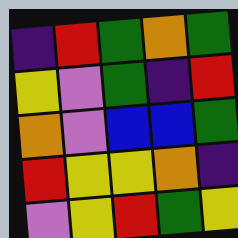[["indigo", "red", "green", "orange", "green"], ["yellow", "violet", "green", "indigo", "red"], ["orange", "violet", "blue", "blue", "green"], ["red", "yellow", "yellow", "orange", "indigo"], ["violet", "yellow", "red", "green", "yellow"]]